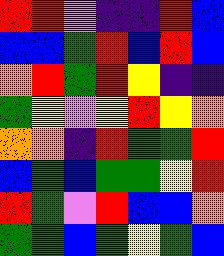[["red", "red", "violet", "indigo", "indigo", "red", "blue"], ["blue", "blue", "green", "red", "blue", "red", "blue"], ["orange", "red", "green", "red", "yellow", "indigo", "indigo"], ["green", "yellow", "violet", "yellow", "red", "yellow", "orange"], ["orange", "orange", "indigo", "red", "green", "green", "red"], ["blue", "green", "blue", "green", "green", "yellow", "red"], ["red", "green", "violet", "red", "blue", "blue", "orange"], ["green", "green", "blue", "green", "yellow", "green", "blue"]]